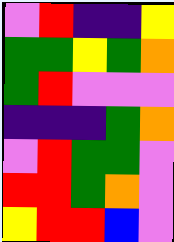[["violet", "red", "indigo", "indigo", "yellow"], ["green", "green", "yellow", "green", "orange"], ["green", "red", "violet", "violet", "violet"], ["indigo", "indigo", "indigo", "green", "orange"], ["violet", "red", "green", "green", "violet"], ["red", "red", "green", "orange", "violet"], ["yellow", "red", "red", "blue", "violet"]]